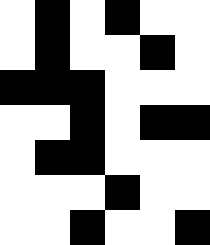[["white", "black", "white", "black", "white", "white"], ["white", "black", "white", "white", "black", "white"], ["black", "black", "black", "white", "white", "white"], ["white", "white", "black", "white", "black", "black"], ["white", "black", "black", "white", "white", "white"], ["white", "white", "white", "black", "white", "white"], ["white", "white", "black", "white", "white", "black"]]